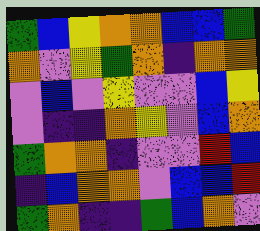[["green", "blue", "yellow", "orange", "orange", "blue", "blue", "green"], ["orange", "violet", "yellow", "green", "orange", "indigo", "orange", "orange"], ["violet", "blue", "violet", "yellow", "violet", "violet", "blue", "yellow"], ["violet", "indigo", "indigo", "orange", "yellow", "violet", "blue", "orange"], ["green", "orange", "orange", "indigo", "violet", "violet", "red", "blue"], ["indigo", "blue", "orange", "orange", "violet", "blue", "blue", "red"], ["green", "orange", "indigo", "indigo", "green", "blue", "orange", "violet"]]